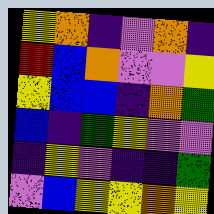[["yellow", "orange", "indigo", "violet", "orange", "indigo"], ["red", "blue", "orange", "violet", "violet", "yellow"], ["yellow", "blue", "blue", "indigo", "orange", "green"], ["blue", "indigo", "green", "yellow", "violet", "violet"], ["indigo", "yellow", "violet", "indigo", "indigo", "green"], ["violet", "blue", "yellow", "yellow", "orange", "yellow"]]